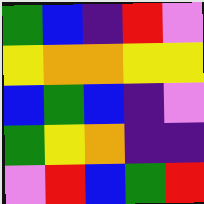[["green", "blue", "indigo", "red", "violet"], ["yellow", "orange", "orange", "yellow", "yellow"], ["blue", "green", "blue", "indigo", "violet"], ["green", "yellow", "orange", "indigo", "indigo"], ["violet", "red", "blue", "green", "red"]]